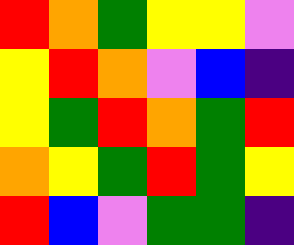[["red", "orange", "green", "yellow", "yellow", "violet"], ["yellow", "red", "orange", "violet", "blue", "indigo"], ["yellow", "green", "red", "orange", "green", "red"], ["orange", "yellow", "green", "red", "green", "yellow"], ["red", "blue", "violet", "green", "green", "indigo"]]